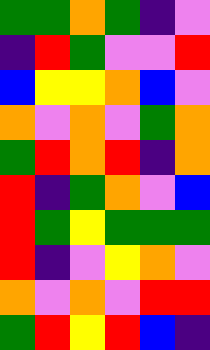[["green", "green", "orange", "green", "indigo", "violet"], ["indigo", "red", "green", "violet", "violet", "red"], ["blue", "yellow", "yellow", "orange", "blue", "violet"], ["orange", "violet", "orange", "violet", "green", "orange"], ["green", "red", "orange", "red", "indigo", "orange"], ["red", "indigo", "green", "orange", "violet", "blue"], ["red", "green", "yellow", "green", "green", "green"], ["red", "indigo", "violet", "yellow", "orange", "violet"], ["orange", "violet", "orange", "violet", "red", "red"], ["green", "red", "yellow", "red", "blue", "indigo"]]